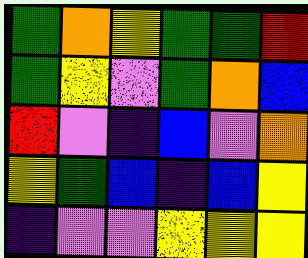[["green", "orange", "yellow", "green", "green", "red"], ["green", "yellow", "violet", "green", "orange", "blue"], ["red", "violet", "indigo", "blue", "violet", "orange"], ["yellow", "green", "blue", "indigo", "blue", "yellow"], ["indigo", "violet", "violet", "yellow", "yellow", "yellow"]]